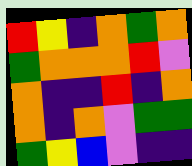[["red", "yellow", "indigo", "orange", "green", "orange"], ["green", "orange", "orange", "orange", "red", "violet"], ["orange", "indigo", "indigo", "red", "indigo", "orange"], ["orange", "indigo", "orange", "violet", "green", "green"], ["green", "yellow", "blue", "violet", "indigo", "indigo"]]